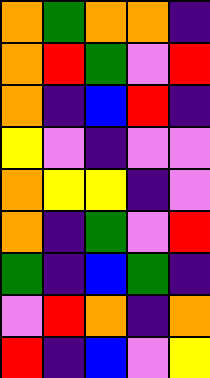[["orange", "green", "orange", "orange", "indigo"], ["orange", "red", "green", "violet", "red"], ["orange", "indigo", "blue", "red", "indigo"], ["yellow", "violet", "indigo", "violet", "violet"], ["orange", "yellow", "yellow", "indigo", "violet"], ["orange", "indigo", "green", "violet", "red"], ["green", "indigo", "blue", "green", "indigo"], ["violet", "red", "orange", "indigo", "orange"], ["red", "indigo", "blue", "violet", "yellow"]]